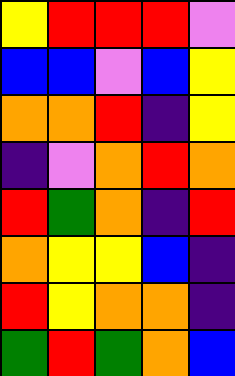[["yellow", "red", "red", "red", "violet"], ["blue", "blue", "violet", "blue", "yellow"], ["orange", "orange", "red", "indigo", "yellow"], ["indigo", "violet", "orange", "red", "orange"], ["red", "green", "orange", "indigo", "red"], ["orange", "yellow", "yellow", "blue", "indigo"], ["red", "yellow", "orange", "orange", "indigo"], ["green", "red", "green", "orange", "blue"]]